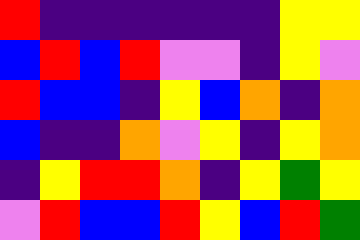[["red", "indigo", "indigo", "indigo", "indigo", "indigo", "indigo", "yellow", "yellow"], ["blue", "red", "blue", "red", "violet", "violet", "indigo", "yellow", "violet"], ["red", "blue", "blue", "indigo", "yellow", "blue", "orange", "indigo", "orange"], ["blue", "indigo", "indigo", "orange", "violet", "yellow", "indigo", "yellow", "orange"], ["indigo", "yellow", "red", "red", "orange", "indigo", "yellow", "green", "yellow"], ["violet", "red", "blue", "blue", "red", "yellow", "blue", "red", "green"]]